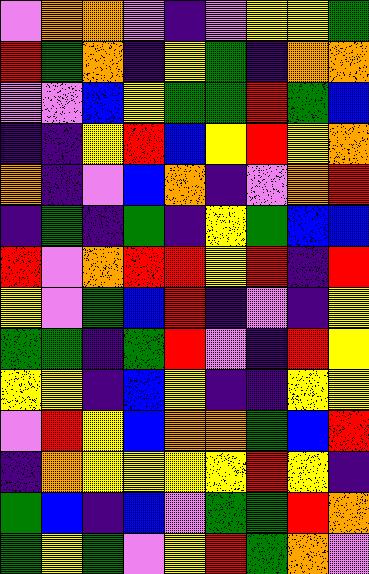[["violet", "orange", "orange", "violet", "indigo", "violet", "yellow", "yellow", "green"], ["red", "green", "orange", "indigo", "yellow", "green", "indigo", "orange", "orange"], ["violet", "violet", "blue", "yellow", "green", "green", "red", "green", "blue"], ["indigo", "indigo", "yellow", "red", "blue", "yellow", "red", "yellow", "orange"], ["orange", "indigo", "violet", "blue", "orange", "indigo", "violet", "orange", "red"], ["indigo", "green", "indigo", "green", "indigo", "yellow", "green", "blue", "blue"], ["red", "violet", "orange", "red", "red", "yellow", "red", "indigo", "red"], ["yellow", "violet", "green", "blue", "red", "indigo", "violet", "indigo", "yellow"], ["green", "green", "indigo", "green", "red", "violet", "indigo", "red", "yellow"], ["yellow", "yellow", "indigo", "blue", "yellow", "indigo", "indigo", "yellow", "yellow"], ["violet", "red", "yellow", "blue", "orange", "orange", "green", "blue", "red"], ["indigo", "orange", "yellow", "yellow", "yellow", "yellow", "red", "yellow", "indigo"], ["green", "blue", "indigo", "blue", "violet", "green", "green", "red", "orange"], ["green", "yellow", "green", "violet", "yellow", "red", "green", "orange", "violet"]]